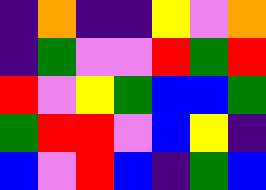[["indigo", "orange", "indigo", "indigo", "yellow", "violet", "orange"], ["indigo", "green", "violet", "violet", "red", "green", "red"], ["red", "violet", "yellow", "green", "blue", "blue", "green"], ["green", "red", "red", "violet", "blue", "yellow", "indigo"], ["blue", "violet", "red", "blue", "indigo", "green", "blue"]]